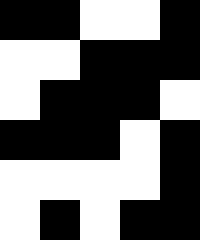[["black", "black", "white", "white", "black"], ["white", "white", "black", "black", "black"], ["white", "black", "black", "black", "white"], ["black", "black", "black", "white", "black"], ["white", "white", "white", "white", "black"], ["white", "black", "white", "black", "black"]]